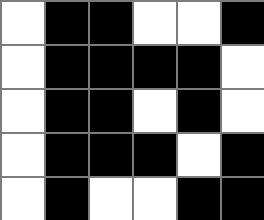[["white", "black", "black", "white", "white", "black"], ["white", "black", "black", "black", "black", "white"], ["white", "black", "black", "white", "black", "white"], ["white", "black", "black", "black", "white", "black"], ["white", "black", "white", "white", "black", "black"]]